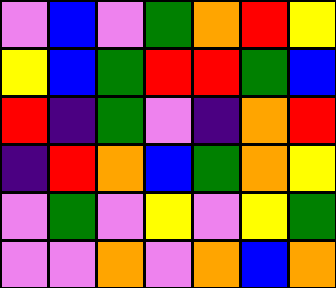[["violet", "blue", "violet", "green", "orange", "red", "yellow"], ["yellow", "blue", "green", "red", "red", "green", "blue"], ["red", "indigo", "green", "violet", "indigo", "orange", "red"], ["indigo", "red", "orange", "blue", "green", "orange", "yellow"], ["violet", "green", "violet", "yellow", "violet", "yellow", "green"], ["violet", "violet", "orange", "violet", "orange", "blue", "orange"]]